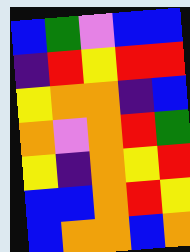[["blue", "green", "violet", "blue", "blue"], ["indigo", "red", "yellow", "red", "red"], ["yellow", "orange", "orange", "indigo", "blue"], ["orange", "violet", "orange", "red", "green"], ["yellow", "indigo", "orange", "yellow", "red"], ["blue", "blue", "orange", "red", "yellow"], ["blue", "orange", "orange", "blue", "orange"]]